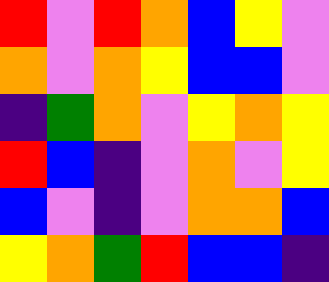[["red", "violet", "red", "orange", "blue", "yellow", "violet"], ["orange", "violet", "orange", "yellow", "blue", "blue", "violet"], ["indigo", "green", "orange", "violet", "yellow", "orange", "yellow"], ["red", "blue", "indigo", "violet", "orange", "violet", "yellow"], ["blue", "violet", "indigo", "violet", "orange", "orange", "blue"], ["yellow", "orange", "green", "red", "blue", "blue", "indigo"]]